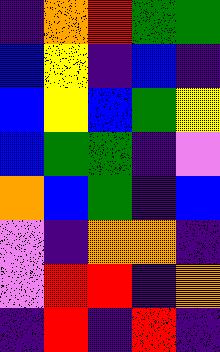[["indigo", "orange", "red", "green", "green"], ["blue", "yellow", "indigo", "blue", "indigo"], ["blue", "yellow", "blue", "green", "yellow"], ["blue", "green", "green", "indigo", "violet"], ["orange", "blue", "green", "indigo", "blue"], ["violet", "indigo", "orange", "orange", "indigo"], ["violet", "red", "red", "indigo", "orange"], ["indigo", "red", "indigo", "red", "indigo"]]